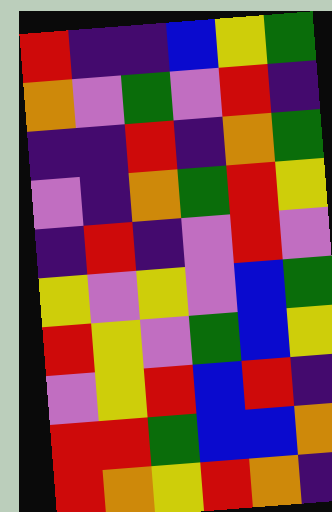[["red", "indigo", "indigo", "blue", "yellow", "green"], ["orange", "violet", "green", "violet", "red", "indigo"], ["indigo", "indigo", "red", "indigo", "orange", "green"], ["violet", "indigo", "orange", "green", "red", "yellow"], ["indigo", "red", "indigo", "violet", "red", "violet"], ["yellow", "violet", "yellow", "violet", "blue", "green"], ["red", "yellow", "violet", "green", "blue", "yellow"], ["violet", "yellow", "red", "blue", "red", "indigo"], ["red", "red", "green", "blue", "blue", "orange"], ["red", "orange", "yellow", "red", "orange", "indigo"]]